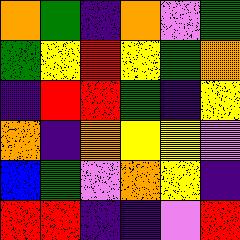[["orange", "green", "indigo", "orange", "violet", "green"], ["green", "yellow", "red", "yellow", "green", "orange"], ["indigo", "red", "red", "green", "indigo", "yellow"], ["orange", "indigo", "orange", "yellow", "yellow", "violet"], ["blue", "green", "violet", "orange", "yellow", "indigo"], ["red", "red", "indigo", "indigo", "violet", "red"]]